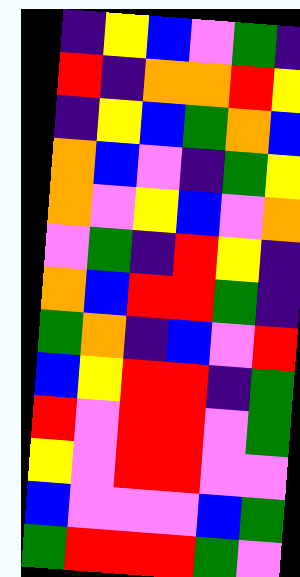[["indigo", "yellow", "blue", "violet", "green", "indigo"], ["red", "indigo", "orange", "orange", "red", "yellow"], ["indigo", "yellow", "blue", "green", "orange", "blue"], ["orange", "blue", "violet", "indigo", "green", "yellow"], ["orange", "violet", "yellow", "blue", "violet", "orange"], ["violet", "green", "indigo", "red", "yellow", "indigo"], ["orange", "blue", "red", "red", "green", "indigo"], ["green", "orange", "indigo", "blue", "violet", "red"], ["blue", "yellow", "red", "red", "indigo", "green"], ["red", "violet", "red", "red", "violet", "green"], ["yellow", "violet", "red", "red", "violet", "violet"], ["blue", "violet", "violet", "violet", "blue", "green"], ["green", "red", "red", "red", "green", "violet"]]